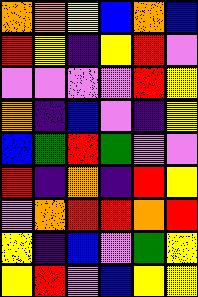[["orange", "orange", "yellow", "blue", "orange", "blue"], ["red", "yellow", "indigo", "yellow", "red", "violet"], ["violet", "violet", "violet", "violet", "red", "yellow"], ["orange", "indigo", "blue", "violet", "indigo", "yellow"], ["blue", "green", "red", "green", "violet", "violet"], ["red", "indigo", "orange", "indigo", "red", "yellow"], ["violet", "orange", "red", "red", "orange", "red"], ["yellow", "indigo", "blue", "violet", "green", "yellow"], ["yellow", "red", "violet", "blue", "yellow", "yellow"]]